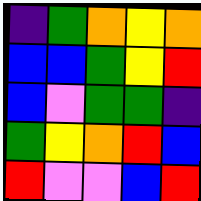[["indigo", "green", "orange", "yellow", "orange"], ["blue", "blue", "green", "yellow", "red"], ["blue", "violet", "green", "green", "indigo"], ["green", "yellow", "orange", "red", "blue"], ["red", "violet", "violet", "blue", "red"]]